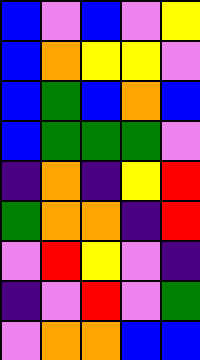[["blue", "violet", "blue", "violet", "yellow"], ["blue", "orange", "yellow", "yellow", "violet"], ["blue", "green", "blue", "orange", "blue"], ["blue", "green", "green", "green", "violet"], ["indigo", "orange", "indigo", "yellow", "red"], ["green", "orange", "orange", "indigo", "red"], ["violet", "red", "yellow", "violet", "indigo"], ["indigo", "violet", "red", "violet", "green"], ["violet", "orange", "orange", "blue", "blue"]]